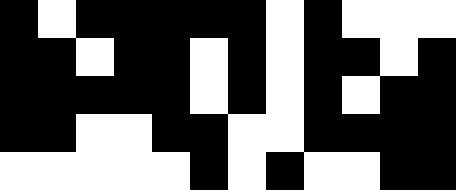[["black", "white", "black", "black", "black", "black", "black", "white", "black", "white", "white", "white"], ["black", "black", "white", "black", "black", "white", "black", "white", "black", "black", "white", "black"], ["black", "black", "black", "black", "black", "white", "black", "white", "black", "white", "black", "black"], ["black", "black", "white", "white", "black", "black", "white", "white", "black", "black", "black", "black"], ["white", "white", "white", "white", "white", "black", "white", "black", "white", "white", "black", "black"]]